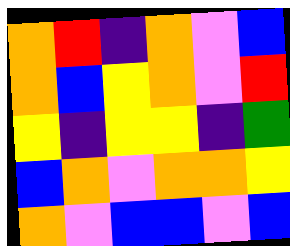[["orange", "red", "indigo", "orange", "violet", "blue"], ["orange", "blue", "yellow", "orange", "violet", "red"], ["yellow", "indigo", "yellow", "yellow", "indigo", "green"], ["blue", "orange", "violet", "orange", "orange", "yellow"], ["orange", "violet", "blue", "blue", "violet", "blue"]]